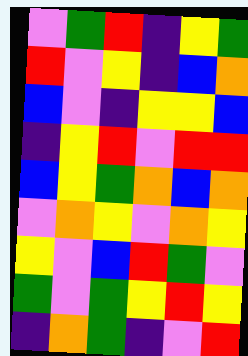[["violet", "green", "red", "indigo", "yellow", "green"], ["red", "violet", "yellow", "indigo", "blue", "orange"], ["blue", "violet", "indigo", "yellow", "yellow", "blue"], ["indigo", "yellow", "red", "violet", "red", "red"], ["blue", "yellow", "green", "orange", "blue", "orange"], ["violet", "orange", "yellow", "violet", "orange", "yellow"], ["yellow", "violet", "blue", "red", "green", "violet"], ["green", "violet", "green", "yellow", "red", "yellow"], ["indigo", "orange", "green", "indigo", "violet", "red"]]